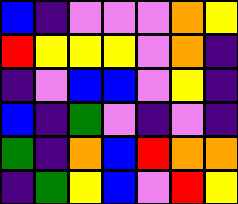[["blue", "indigo", "violet", "violet", "violet", "orange", "yellow"], ["red", "yellow", "yellow", "yellow", "violet", "orange", "indigo"], ["indigo", "violet", "blue", "blue", "violet", "yellow", "indigo"], ["blue", "indigo", "green", "violet", "indigo", "violet", "indigo"], ["green", "indigo", "orange", "blue", "red", "orange", "orange"], ["indigo", "green", "yellow", "blue", "violet", "red", "yellow"]]